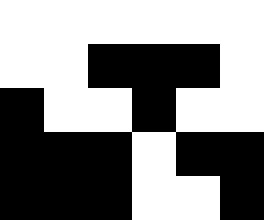[["white", "white", "white", "white", "white", "white"], ["white", "white", "black", "black", "black", "white"], ["black", "white", "white", "black", "white", "white"], ["black", "black", "black", "white", "black", "black"], ["black", "black", "black", "white", "white", "black"]]